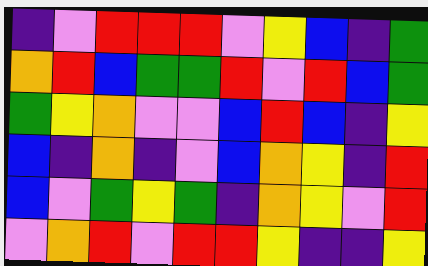[["indigo", "violet", "red", "red", "red", "violet", "yellow", "blue", "indigo", "green"], ["orange", "red", "blue", "green", "green", "red", "violet", "red", "blue", "green"], ["green", "yellow", "orange", "violet", "violet", "blue", "red", "blue", "indigo", "yellow"], ["blue", "indigo", "orange", "indigo", "violet", "blue", "orange", "yellow", "indigo", "red"], ["blue", "violet", "green", "yellow", "green", "indigo", "orange", "yellow", "violet", "red"], ["violet", "orange", "red", "violet", "red", "red", "yellow", "indigo", "indigo", "yellow"]]